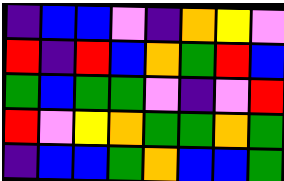[["indigo", "blue", "blue", "violet", "indigo", "orange", "yellow", "violet"], ["red", "indigo", "red", "blue", "orange", "green", "red", "blue"], ["green", "blue", "green", "green", "violet", "indigo", "violet", "red"], ["red", "violet", "yellow", "orange", "green", "green", "orange", "green"], ["indigo", "blue", "blue", "green", "orange", "blue", "blue", "green"]]